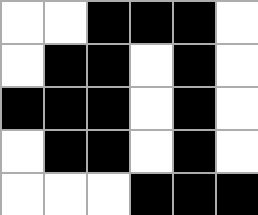[["white", "white", "black", "black", "black", "white"], ["white", "black", "black", "white", "black", "white"], ["black", "black", "black", "white", "black", "white"], ["white", "black", "black", "white", "black", "white"], ["white", "white", "white", "black", "black", "black"]]